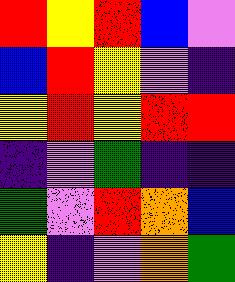[["red", "yellow", "red", "blue", "violet"], ["blue", "red", "yellow", "violet", "indigo"], ["yellow", "red", "yellow", "red", "red"], ["indigo", "violet", "green", "indigo", "indigo"], ["green", "violet", "red", "orange", "blue"], ["yellow", "indigo", "violet", "orange", "green"]]